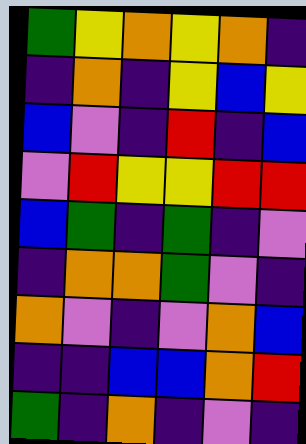[["green", "yellow", "orange", "yellow", "orange", "indigo"], ["indigo", "orange", "indigo", "yellow", "blue", "yellow"], ["blue", "violet", "indigo", "red", "indigo", "blue"], ["violet", "red", "yellow", "yellow", "red", "red"], ["blue", "green", "indigo", "green", "indigo", "violet"], ["indigo", "orange", "orange", "green", "violet", "indigo"], ["orange", "violet", "indigo", "violet", "orange", "blue"], ["indigo", "indigo", "blue", "blue", "orange", "red"], ["green", "indigo", "orange", "indigo", "violet", "indigo"]]